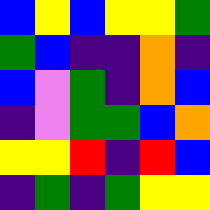[["blue", "yellow", "blue", "yellow", "yellow", "green"], ["green", "blue", "indigo", "indigo", "orange", "indigo"], ["blue", "violet", "green", "indigo", "orange", "blue"], ["indigo", "violet", "green", "green", "blue", "orange"], ["yellow", "yellow", "red", "indigo", "red", "blue"], ["indigo", "green", "indigo", "green", "yellow", "yellow"]]